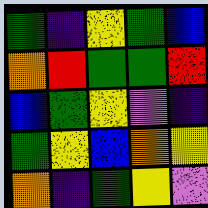[["green", "indigo", "yellow", "green", "blue"], ["orange", "red", "green", "green", "red"], ["blue", "green", "yellow", "violet", "indigo"], ["green", "yellow", "blue", "orange", "yellow"], ["orange", "indigo", "green", "yellow", "violet"]]